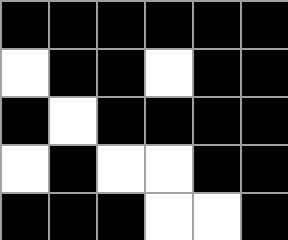[["black", "black", "black", "black", "black", "black"], ["white", "black", "black", "white", "black", "black"], ["black", "white", "black", "black", "black", "black"], ["white", "black", "white", "white", "black", "black"], ["black", "black", "black", "white", "white", "black"]]